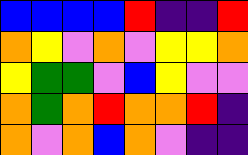[["blue", "blue", "blue", "blue", "red", "indigo", "indigo", "red"], ["orange", "yellow", "violet", "orange", "violet", "yellow", "yellow", "orange"], ["yellow", "green", "green", "violet", "blue", "yellow", "violet", "violet"], ["orange", "green", "orange", "red", "orange", "orange", "red", "indigo"], ["orange", "violet", "orange", "blue", "orange", "violet", "indigo", "indigo"]]